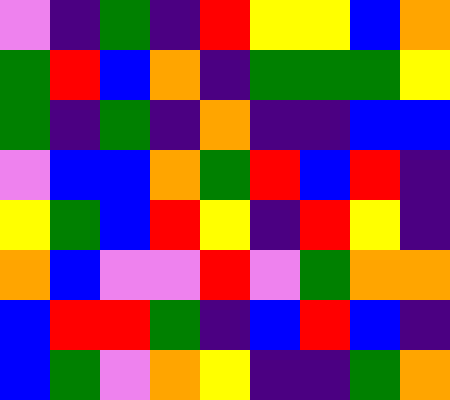[["violet", "indigo", "green", "indigo", "red", "yellow", "yellow", "blue", "orange"], ["green", "red", "blue", "orange", "indigo", "green", "green", "green", "yellow"], ["green", "indigo", "green", "indigo", "orange", "indigo", "indigo", "blue", "blue"], ["violet", "blue", "blue", "orange", "green", "red", "blue", "red", "indigo"], ["yellow", "green", "blue", "red", "yellow", "indigo", "red", "yellow", "indigo"], ["orange", "blue", "violet", "violet", "red", "violet", "green", "orange", "orange"], ["blue", "red", "red", "green", "indigo", "blue", "red", "blue", "indigo"], ["blue", "green", "violet", "orange", "yellow", "indigo", "indigo", "green", "orange"]]